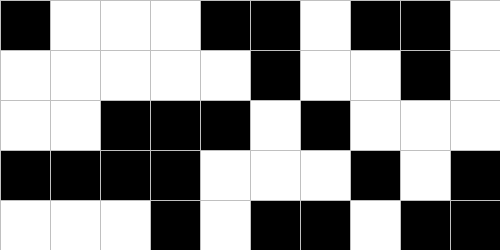[["black", "white", "white", "white", "black", "black", "white", "black", "black", "white"], ["white", "white", "white", "white", "white", "black", "white", "white", "black", "white"], ["white", "white", "black", "black", "black", "white", "black", "white", "white", "white"], ["black", "black", "black", "black", "white", "white", "white", "black", "white", "black"], ["white", "white", "white", "black", "white", "black", "black", "white", "black", "black"]]